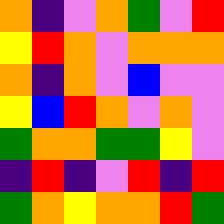[["orange", "indigo", "violet", "orange", "green", "violet", "red"], ["yellow", "red", "orange", "violet", "orange", "orange", "orange"], ["orange", "indigo", "orange", "violet", "blue", "violet", "violet"], ["yellow", "blue", "red", "orange", "violet", "orange", "violet"], ["green", "orange", "orange", "green", "green", "yellow", "violet"], ["indigo", "red", "indigo", "violet", "red", "indigo", "red"], ["green", "orange", "yellow", "orange", "orange", "red", "green"]]